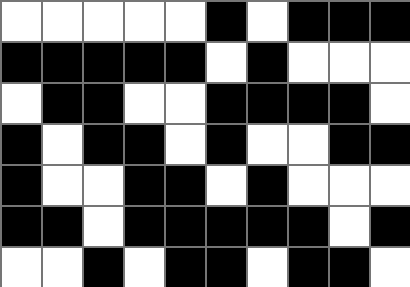[["white", "white", "white", "white", "white", "black", "white", "black", "black", "black"], ["black", "black", "black", "black", "black", "white", "black", "white", "white", "white"], ["white", "black", "black", "white", "white", "black", "black", "black", "black", "white"], ["black", "white", "black", "black", "white", "black", "white", "white", "black", "black"], ["black", "white", "white", "black", "black", "white", "black", "white", "white", "white"], ["black", "black", "white", "black", "black", "black", "black", "black", "white", "black"], ["white", "white", "black", "white", "black", "black", "white", "black", "black", "white"]]